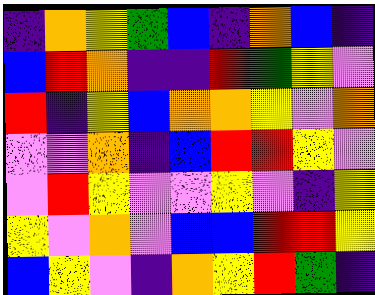[["indigo", "orange", "yellow", "green", "blue", "indigo", "orange", "blue", "indigo"], ["blue", "red", "orange", "indigo", "indigo", "red", "green", "yellow", "violet"], ["red", "indigo", "yellow", "blue", "orange", "orange", "yellow", "violet", "orange"], ["violet", "violet", "orange", "indigo", "blue", "red", "red", "yellow", "violet"], ["violet", "red", "yellow", "violet", "violet", "yellow", "violet", "indigo", "yellow"], ["yellow", "violet", "orange", "violet", "blue", "blue", "red", "red", "yellow"], ["blue", "yellow", "violet", "indigo", "orange", "yellow", "red", "green", "indigo"]]